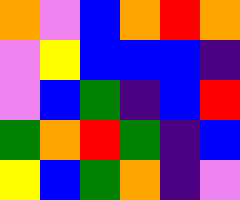[["orange", "violet", "blue", "orange", "red", "orange"], ["violet", "yellow", "blue", "blue", "blue", "indigo"], ["violet", "blue", "green", "indigo", "blue", "red"], ["green", "orange", "red", "green", "indigo", "blue"], ["yellow", "blue", "green", "orange", "indigo", "violet"]]